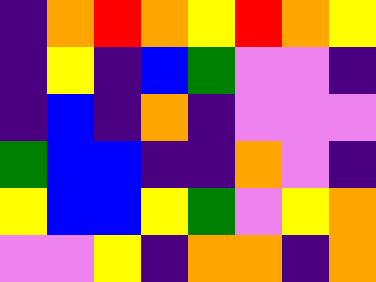[["indigo", "orange", "red", "orange", "yellow", "red", "orange", "yellow"], ["indigo", "yellow", "indigo", "blue", "green", "violet", "violet", "indigo"], ["indigo", "blue", "indigo", "orange", "indigo", "violet", "violet", "violet"], ["green", "blue", "blue", "indigo", "indigo", "orange", "violet", "indigo"], ["yellow", "blue", "blue", "yellow", "green", "violet", "yellow", "orange"], ["violet", "violet", "yellow", "indigo", "orange", "orange", "indigo", "orange"]]